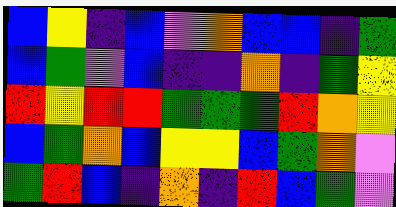[["blue", "yellow", "indigo", "blue", "violet", "orange", "blue", "blue", "indigo", "green"], ["blue", "green", "violet", "blue", "indigo", "indigo", "orange", "indigo", "green", "yellow"], ["red", "yellow", "red", "red", "green", "green", "green", "red", "orange", "yellow"], ["blue", "green", "orange", "blue", "yellow", "yellow", "blue", "green", "orange", "violet"], ["green", "red", "blue", "indigo", "orange", "indigo", "red", "blue", "green", "violet"]]